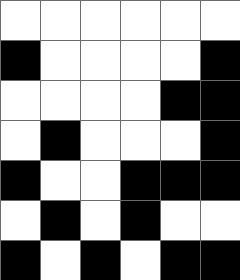[["white", "white", "white", "white", "white", "white"], ["black", "white", "white", "white", "white", "black"], ["white", "white", "white", "white", "black", "black"], ["white", "black", "white", "white", "white", "black"], ["black", "white", "white", "black", "black", "black"], ["white", "black", "white", "black", "white", "white"], ["black", "white", "black", "white", "black", "black"]]